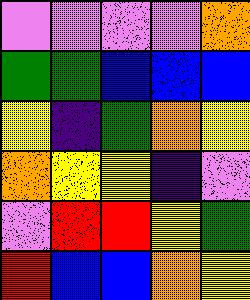[["violet", "violet", "violet", "violet", "orange"], ["green", "green", "blue", "blue", "blue"], ["yellow", "indigo", "green", "orange", "yellow"], ["orange", "yellow", "yellow", "indigo", "violet"], ["violet", "red", "red", "yellow", "green"], ["red", "blue", "blue", "orange", "yellow"]]